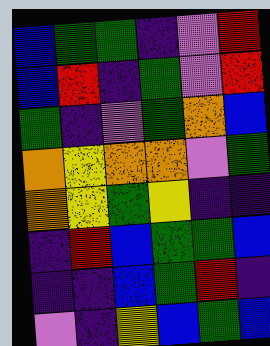[["blue", "green", "green", "indigo", "violet", "red"], ["blue", "red", "indigo", "green", "violet", "red"], ["green", "indigo", "violet", "green", "orange", "blue"], ["orange", "yellow", "orange", "orange", "violet", "green"], ["orange", "yellow", "green", "yellow", "indigo", "indigo"], ["indigo", "red", "blue", "green", "green", "blue"], ["indigo", "indigo", "blue", "green", "red", "indigo"], ["violet", "indigo", "yellow", "blue", "green", "blue"]]